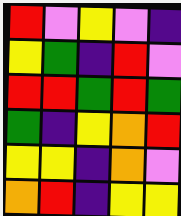[["red", "violet", "yellow", "violet", "indigo"], ["yellow", "green", "indigo", "red", "violet"], ["red", "red", "green", "red", "green"], ["green", "indigo", "yellow", "orange", "red"], ["yellow", "yellow", "indigo", "orange", "violet"], ["orange", "red", "indigo", "yellow", "yellow"]]